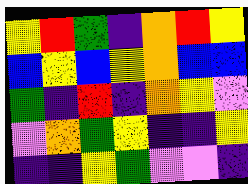[["yellow", "red", "green", "indigo", "orange", "red", "yellow"], ["blue", "yellow", "blue", "yellow", "orange", "blue", "blue"], ["green", "indigo", "red", "indigo", "orange", "yellow", "violet"], ["violet", "orange", "green", "yellow", "indigo", "indigo", "yellow"], ["indigo", "indigo", "yellow", "green", "violet", "violet", "indigo"]]